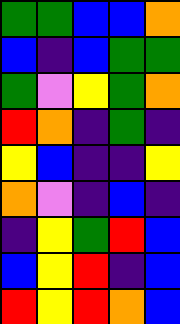[["green", "green", "blue", "blue", "orange"], ["blue", "indigo", "blue", "green", "green"], ["green", "violet", "yellow", "green", "orange"], ["red", "orange", "indigo", "green", "indigo"], ["yellow", "blue", "indigo", "indigo", "yellow"], ["orange", "violet", "indigo", "blue", "indigo"], ["indigo", "yellow", "green", "red", "blue"], ["blue", "yellow", "red", "indigo", "blue"], ["red", "yellow", "red", "orange", "blue"]]